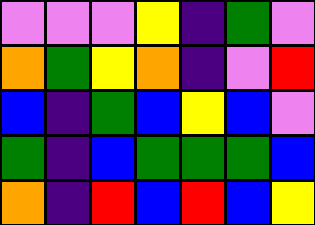[["violet", "violet", "violet", "yellow", "indigo", "green", "violet"], ["orange", "green", "yellow", "orange", "indigo", "violet", "red"], ["blue", "indigo", "green", "blue", "yellow", "blue", "violet"], ["green", "indigo", "blue", "green", "green", "green", "blue"], ["orange", "indigo", "red", "blue", "red", "blue", "yellow"]]